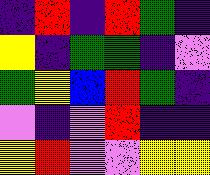[["indigo", "red", "indigo", "red", "green", "indigo"], ["yellow", "indigo", "green", "green", "indigo", "violet"], ["green", "yellow", "blue", "red", "green", "indigo"], ["violet", "indigo", "violet", "red", "indigo", "indigo"], ["yellow", "red", "violet", "violet", "yellow", "yellow"]]